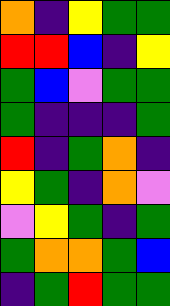[["orange", "indigo", "yellow", "green", "green"], ["red", "red", "blue", "indigo", "yellow"], ["green", "blue", "violet", "green", "green"], ["green", "indigo", "indigo", "indigo", "green"], ["red", "indigo", "green", "orange", "indigo"], ["yellow", "green", "indigo", "orange", "violet"], ["violet", "yellow", "green", "indigo", "green"], ["green", "orange", "orange", "green", "blue"], ["indigo", "green", "red", "green", "green"]]